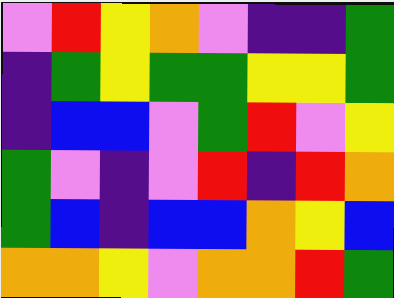[["violet", "red", "yellow", "orange", "violet", "indigo", "indigo", "green"], ["indigo", "green", "yellow", "green", "green", "yellow", "yellow", "green"], ["indigo", "blue", "blue", "violet", "green", "red", "violet", "yellow"], ["green", "violet", "indigo", "violet", "red", "indigo", "red", "orange"], ["green", "blue", "indigo", "blue", "blue", "orange", "yellow", "blue"], ["orange", "orange", "yellow", "violet", "orange", "orange", "red", "green"]]